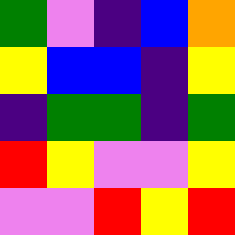[["green", "violet", "indigo", "blue", "orange"], ["yellow", "blue", "blue", "indigo", "yellow"], ["indigo", "green", "green", "indigo", "green"], ["red", "yellow", "violet", "violet", "yellow"], ["violet", "violet", "red", "yellow", "red"]]